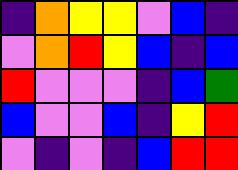[["indigo", "orange", "yellow", "yellow", "violet", "blue", "indigo"], ["violet", "orange", "red", "yellow", "blue", "indigo", "blue"], ["red", "violet", "violet", "violet", "indigo", "blue", "green"], ["blue", "violet", "violet", "blue", "indigo", "yellow", "red"], ["violet", "indigo", "violet", "indigo", "blue", "red", "red"]]